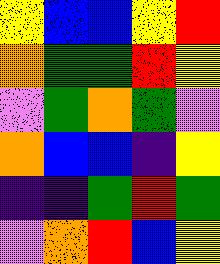[["yellow", "blue", "blue", "yellow", "red"], ["orange", "green", "green", "red", "yellow"], ["violet", "green", "orange", "green", "violet"], ["orange", "blue", "blue", "indigo", "yellow"], ["indigo", "indigo", "green", "red", "green"], ["violet", "orange", "red", "blue", "yellow"]]